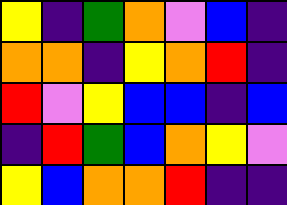[["yellow", "indigo", "green", "orange", "violet", "blue", "indigo"], ["orange", "orange", "indigo", "yellow", "orange", "red", "indigo"], ["red", "violet", "yellow", "blue", "blue", "indigo", "blue"], ["indigo", "red", "green", "blue", "orange", "yellow", "violet"], ["yellow", "blue", "orange", "orange", "red", "indigo", "indigo"]]